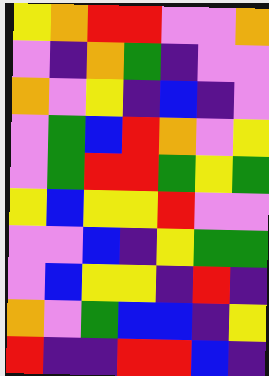[["yellow", "orange", "red", "red", "violet", "violet", "orange"], ["violet", "indigo", "orange", "green", "indigo", "violet", "violet"], ["orange", "violet", "yellow", "indigo", "blue", "indigo", "violet"], ["violet", "green", "blue", "red", "orange", "violet", "yellow"], ["violet", "green", "red", "red", "green", "yellow", "green"], ["yellow", "blue", "yellow", "yellow", "red", "violet", "violet"], ["violet", "violet", "blue", "indigo", "yellow", "green", "green"], ["violet", "blue", "yellow", "yellow", "indigo", "red", "indigo"], ["orange", "violet", "green", "blue", "blue", "indigo", "yellow"], ["red", "indigo", "indigo", "red", "red", "blue", "indigo"]]